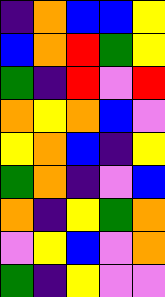[["indigo", "orange", "blue", "blue", "yellow"], ["blue", "orange", "red", "green", "yellow"], ["green", "indigo", "red", "violet", "red"], ["orange", "yellow", "orange", "blue", "violet"], ["yellow", "orange", "blue", "indigo", "yellow"], ["green", "orange", "indigo", "violet", "blue"], ["orange", "indigo", "yellow", "green", "orange"], ["violet", "yellow", "blue", "violet", "orange"], ["green", "indigo", "yellow", "violet", "violet"]]